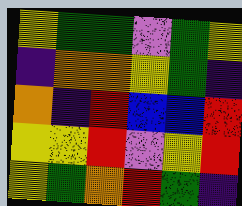[["yellow", "green", "green", "violet", "green", "yellow"], ["indigo", "orange", "orange", "yellow", "green", "indigo"], ["orange", "indigo", "red", "blue", "blue", "red"], ["yellow", "yellow", "red", "violet", "yellow", "red"], ["yellow", "green", "orange", "red", "green", "indigo"]]